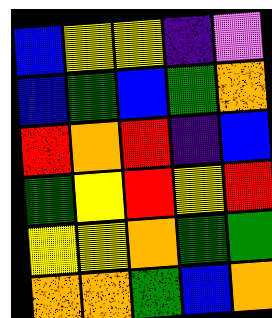[["blue", "yellow", "yellow", "indigo", "violet"], ["blue", "green", "blue", "green", "orange"], ["red", "orange", "red", "indigo", "blue"], ["green", "yellow", "red", "yellow", "red"], ["yellow", "yellow", "orange", "green", "green"], ["orange", "orange", "green", "blue", "orange"]]